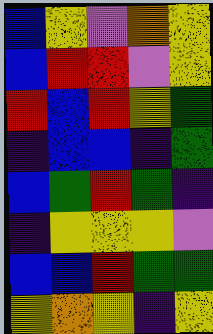[["blue", "yellow", "violet", "orange", "yellow"], ["blue", "red", "red", "violet", "yellow"], ["red", "blue", "red", "yellow", "green"], ["indigo", "blue", "blue", "indigo", "green"], ["blue", "green", "red", "green", "indigo"], ["indigo", "yellow", "yellow", "yellow", "violet"], ["blue", "blue", "red", "green", "green"], ["yellow", "orange", "yellow", "indigo", "yellow"]]